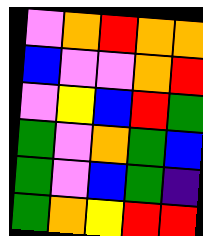[["violet", "orange", "red", "orange", "orange"], ["blue", "violet", "violet", "orange", "red"], ["violet", "yellow", "blue", "red", "green"], ["green", "violet", "orange", "green", "blue"], ["green", "violet", "blue", "green", "indigo"], ["green", "orange", "yellow", "red", "red"]]